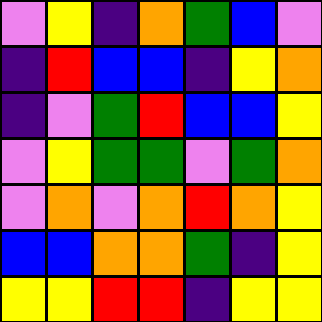[["violet", "yellow", "indigo", "orange", "green", "blue", "violet"], ["indigo", "red", "blue", "blue", "indigo", "yellow", "orange"], ["indigo", "violet", "green", "red", "blue", "blue", "yellow"], ["violet", "yellow", "green", "green", "violet", "green", "orange"], ["violet", "orange", "violet", "orange", "red", "orange", "yellow"], ["blue", "blue", "orange", "orange", "green", "indigo", "yellow"], ["yellow", "yellow", "red", "red", "indigo", "yellow", "yellow"]]